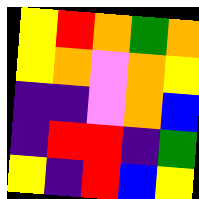[["yellow", "red", "orange", "green", "orange"], ["yellow", "orange", "violet", "orange", "yellow"], ["indigo", "indigo", "violet", "orange", "blue"], ["indigo", "red", "red", "indigo", "green"], ["yellow", "indigo", "red", "blue", "yellow"]]